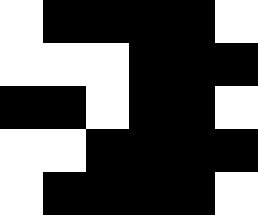[["white", "black", "black", "black", "black", "white"], ["white", "white", "white", "black", "black", "black"], ["black", "black", "white", "black", "black", "white"], ["white", "white", "black", "black", "black", "black"], ["white", "black", "black", "black", "black", "white"]]